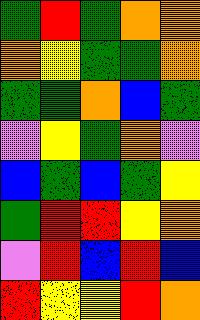[["green", "red", "green", "orange", "orange"], ["orange", "yellow", "green", "green", "orange"], ["green", "green", "orange", "blue", "green"], ["violet", "yellow", "green", "orange", "violet"], ["blue", "green", "blue", "green", "yellow"], ["green", "red", "red", "yellow", "orange"], ["violet", "red", "blue", "red", "blue"], ["red", "yellow", "yellow", "red", "orange"]]